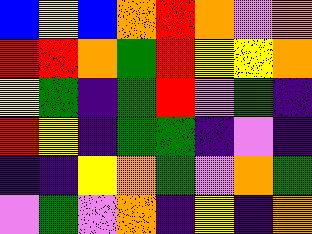[["blue", "yellow", "blue", "orange", "red", "orange", "violet", "orange"], ["red", "red", "orange", "green", "red", "yellow", "yellow", "orange"], ["yellow", "green", "indigo", "green", "red", "violet", "green", "indigo"], ["red", "yellow", "indigo", "green", "green", "indigo", "violet", "indigo"], ["indigo", "indigo", "yellow", "orange", "green", "violet", "orange", "green"], ["violet", "green", "violet", "orange", "indigo", "yellow", "indigo", "orange"]]